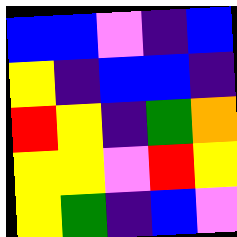[["blue", "blue", "violet", "indigo", "blue"], ["yellow", "indigo", "blue", "blue", "indigo"], ["red", "yellow", "indigo", "green", "orange"], ["yellow", "yellow", "violet", "red", "yellow"], ["yellow", "green", "indigo", "blue", "violet"]]